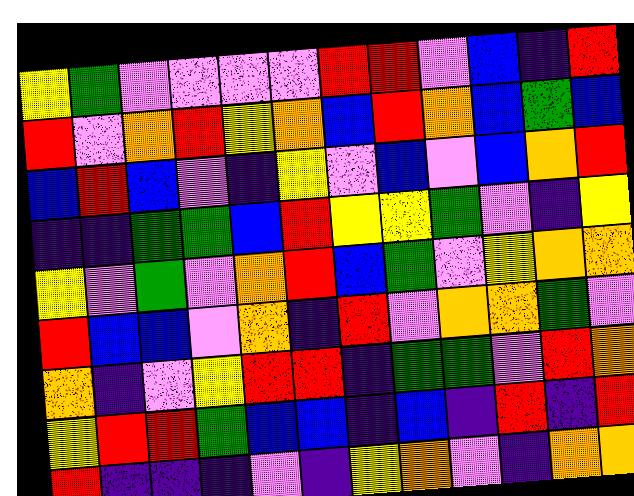[["yellow", "green", "violet", "violet", "violet", "violet", "red", "red", "violet", "blue", "indigo", "red"], ["red", "violet", "orange", "red", "yellow", "orange", "blue", "red", "orange", "blue", "green", "blue"], ["blue", "red", "blue", "violet", "indigo", "yellow", "violet", "blue", "violet", "blue", "orange", "red"], ["indigo", "indigo", "green", "green", "blue", "red", "yellow", "yellow", "green", "violet", "indigo", "yellow"], ["yellow", "violet", "green", "violet", "orange", "red", "blue", "green", "violet", "yellow", "orange", "orange"], ["red", "blue", "blue", "violet", "orange", "indigo", "red", "violet", "orange", "orange", "green", "violet"], ["orange", "indigo", "violet", "yellow", "red", "red", "indigo", "green", "green", "violet", "red", "orange"], ["yellow", "red", "red", "green", "blue", "blue", "indigo", "blue", "indigo", "red", "indigo", "red"], ["red", "indigo", "indigo", "indigo", "violet", "indigo", "yellow", "orange", "violet", "indigo", "orange", "orange"]]